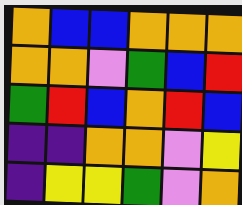[["orange", "blue", "blue", "orange", "orange", "orange"], ["orange", "orange", "violet", "green", "blue", "red"], ["green", "red", "blue", "orange", "red", "blue"], ["indigo", "indigo", "orange", "orange", "violet", "yellow"], ["indigo", "yellow", "yellow", "green", "violet", "orange"]]